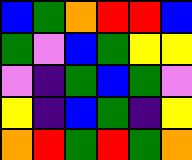[["blue", "green", "orange", "red", "red", "blue"], ["green", "violet", "blue", "green", "yellow", "yellow"], ["violet", "indigo", "green", "blue", "green", "violet"], ["yellow", "indigo", "blue", "green", "indigo", "yellow"], ["orange", "red", "green", "red", "green", "orange"]]